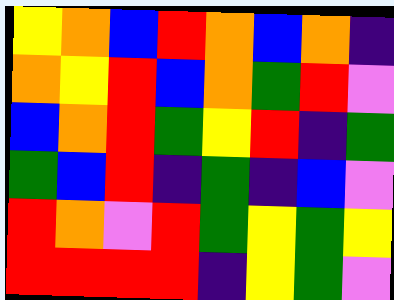[["yellow", "orange", "blue", "red", "orange", "blue", "orange", "indigo"], ["orange", "yellow", "red", "blue", "orange", "green", "red", "violet"], ["blue", "orange", "red", "green", "yellow", "red", "indigo", "green"], ["green", "blue", "red", "indigo", "green", "indigo", "blue", "violet"], ["red", "orange", "violet", "red", "green", "yellow", "green", "yellow"], ["red", "red", "red", "red", "indigo", "yellow", "green", "violet"]]